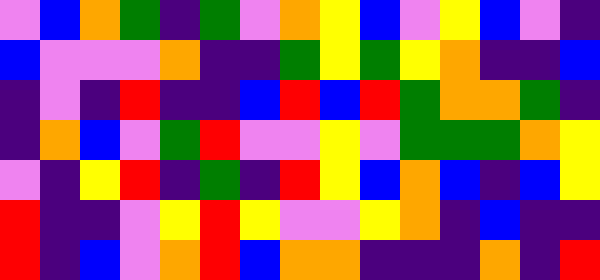[["violet", "blue", "orange", "green", "indigo", "green", "violet", "orange", "yellow", "blue", "violet", "yellow", "blue", "violet", "indigo"], ["blue", "violet", "violet", "violet", "orange", "indigo", "indigo", "green", "yellow", "green", "yellow", "orange", "indigo", "indigo", "blue"], ["indigo", "violet", "indigo", "red", "indigo", "indigo", "blue", "red", "blue", "red", "green", "orange", "orange", "green", "indigo"], ["indigo", "orange", "blue", "violet", "green", "red", "violet", "violet", "yellow", "violet", "green", "green", "green", "orange", "yellow"], ["violet", "indigo", "yellow", "red", "indigo", "green", "indigo", "red", "yellow", "blue", "orange", "blue", "indigo", "blue", "yellow"], ["red", "indigo", "indigo", "violet", "yellow", "red", "yellow", "violet", "violet", "yellow", "orange", "indigo", "blue", "indigo", "indigo"], ["red", "indigo", "blue", "violet", "orange", "red", "blue", "orange", "orange", "indigo", "indigo", "indigo", "orange", "indigo", "red"]]